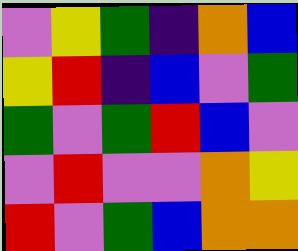[["violet", "yellow", "green", "indigo", "orange", "blue"], ["yellow", "red", "indigo", "blue", "violet", "green"], ["green", "violet", "green", "red", "blue", "violet"], ["violet", "red", "violet", "violet", "orange", "yellow"], ["red", "violet", "green", "blue", "orange", "orange"]]